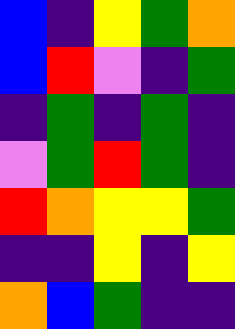[["blue", "indigo", "yellow", "green", "orange"], ["blue", "red", "violet", "indigo", "green"], ["indigo", "green", "indigo", "green", "indigo"], ["violet", "green", "red", "green", "indigo"], ["red", "orange", "yellow", "yellow", "green"], ["indigo", "indigo", "yellow", "indigo", "yellow"], ["orange", "blue", "green", "indigo", "indigo"]]